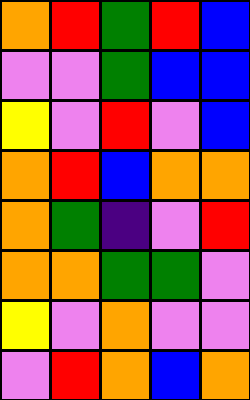[["orange", "red", "green", "red", "blue"], ["violet", "violet", "green", "blue", "blue"], ["yellow", "violet", "red", "violet", "blue"], ["orange", "red", "blue", "orange", "orange"], ["orange", "green", "indigo", "violet", "red"], ["orange", "orange", "green", "green", "violet"], ["yellow", "violet", "orange", "violet", "violet"], ["violet", "red", "orange", "blue", "orange"]]